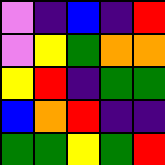[["violet", "indigo", "blue", "indigo", "red"], ["violet", "yellow", "green", "orange", "orange"], ["yellow", "red", "indigo", "green", "green"], ["blue", "orange", "red", "indigo", "indigo"], ["green", "green", "yellow", "green", "red"]]